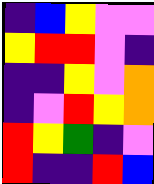[["indigo", "blue", "yellow", "violet", "violet"], ["yellow", "red", "red", "violet", "indigo"], ["indigo", "indigo", "yellow", "violet", "orange"], ["indigo", "violet", "red", "yellow", "orange"], ["red", "yellow", "green", "indigo", "violet"], ["red", "indigo", "indigo", "red", "blue"]]